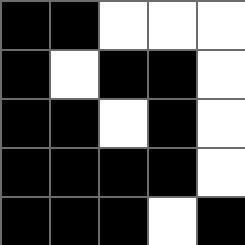[["black", "black", "white", "white", "white"], ["black", "white", "black", "black", "white"], ["black", "black", "white", "black", "white"], ["black", "black", "black", "black", "white"], ["black", "black", "black", "white", "black"]]